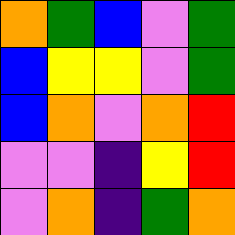[["orange", "green", "blue", "violet", "green"], ["blue", "yellow", "yellow", "violet", "green"], ["blue", "orange", "violet", "orange", "red"], ["violet", "violet", "indigo", "yellow", "red"], ["violet", "orange", "indigo", "green", "orange"]]